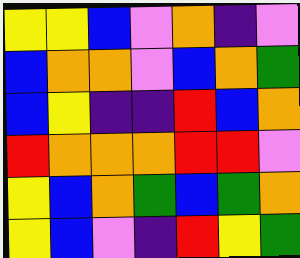[["yellow", "yellow", "blue", "violet", "orange", "indigo", "violet"], ["blue", "orange", "orange", "violet", "blue", "orange", "green"], ["blue", "yellow", "indigo", "indigo", "red", "blue", "orange"], ["red", "orange", "orange", "orange", "red", "red", "violet"], ["yellow", "blue", "orange", "green", "blue", "green", "orange"], ["yellow", "blue", "violet", "indigo", "red", "yellow", "green"]]